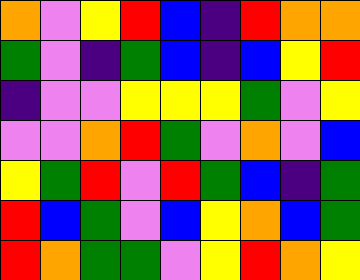[["orange", "violet", "yellow", "red", "blue", "indigo", "red", "orange", "orange"], ["green", "violet", "indigo", "green", "blue", "indigo", "blue", "yellow", "red"], ["indigo", "violet", "violet", "yellow", "yellow", "yellow", "green", "violet", "yellow"], ["violet", "violet", "orange", "red", "green", "violet", "orange", "violet", "blue"], ["yellow", "green", "red", "violet", "red", "green", "blue", "indigo", "green"], ["red", "blue", "green", "violet", "blue", "yellow", "orange", "blue", "green"], ["red", "orange", "green", "green", "violet", "yellow", "red", "orange", "yellow"]]